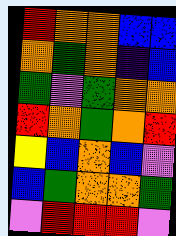[["red", "orange", "orange", "blue", "blue"], ["orange", "green", "orange", "indigo", "blue"], ["green", "violet", "green", "orange", "orange"], ["red", "orange", "green", "orange", "red"], ["yellow", "blue", "orange", "blue", "violet"], ["blue", "green", "orange", "orange", "green"], ["violet", "red", "red", "red", "violet"]]